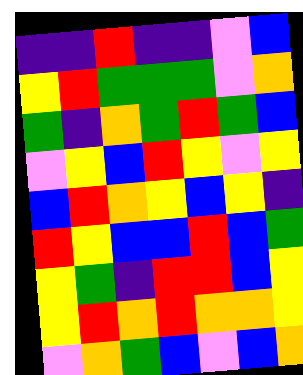[["indigo", "indigo", "red", "indigo", "indigo", "violet", "blue"], ["yellow", "red", "green", "green", "green", "violet", "orange"], ["green", "indigo", "orange", "green", "red", "green", "blue"], ["violet", "yellow", "blue", "red", "yellow", "violet", "yellow"], ["blue", "red", "orange", "yellow", "blue", "yellow", "indigo"], ["red", "yellow", "blue", "blue", "red", "blue", "green"], ["yellow", "green", "indigo", "red", "red", "blue", "yellow"], ["yellow", "red", "orange", "red", "orange", "orange", "yellow"], ["violet", "orange", "green", "blue", "violet", "blue", "orange"]]